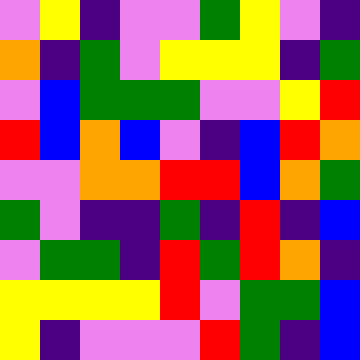[["violet", "yellow", "indigo", "violet", "violet", "green", "yellow", "violet", "indigo"], ["orange", "indigo", "green", "violet", "yellow", "yellow", "yellow", "indigo", "green"], ["violet", "blue", "green", "green", "green", "violet", "violet", "yellow", "red"], ["red", "blue", "orange", "blue", "violet", "indigo", "blue", "red", "orange"], ["violet", "violet", "orange", "orange", "red", "red", "blue", "orange", "green"], ["green", "violet", "indigo", "indigo", "green", "indigo", "red", "indigo", "blue"], ["violet", "green", "green", "indigo", "red", "green", "red", "orange", "indigo"], ["yellow", "yellow", "yellow", "yellow", "red", "violet", "green", "green", "blue"], ["yellow", "indigo", "violet", "violet", "violet", "red", "green", "indigo", "blue"]]